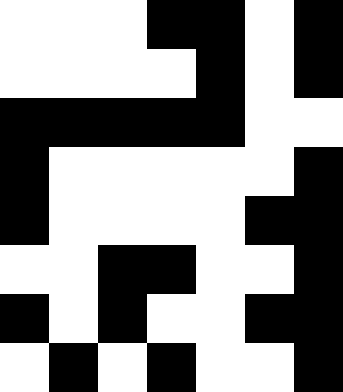[["white", "white", "white", "black", "black", "white", "black"], ["white", "white", "white", "white", "black", "white", "black"], ["black", "black", "black", "black", "black", "white", "white"], ["black", "white", "white", "white", "white", "white", "black"], ["black", "white", "white", "white", "white", "black", "black"], ["white", "white", "black", "black", "white", "white", "black"], ["black", "white", "black", "white", "white", "black", "black"], ["white", "black", "white", "black", "white", "white", "black"]]